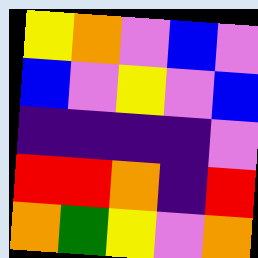[["yellow", "orange", "violet", "blue", "violet"], ["blue", "violet", "yellow", "violet", "blue"], ["indigo", "indigo", "indigo", "indigo", "violet"], ["red", "red", "orange", "indigo", "red"], ["orange", "green", "yellow", "violet", "orange"]]